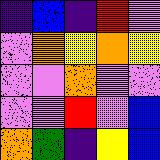[["indigo", "blue", "indigo", "red", "violet"], ["violet", "orange", "yellow", "orange", "yellow"], ["violet", "violet", "orange", "violet", "violet"], ["violet", "violet", "red", "violet", "blue"], ["orange", "green", "indigo", "yellow", "blue"]]